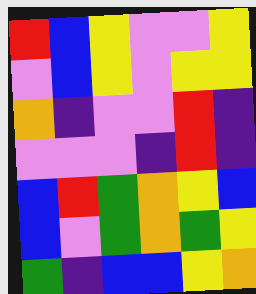[["red", "blue", "yellow", "violet", "violet", "yellow"], ["violet", "blue", "yellow", "violet", "yellow", "yellow"], ["orange", "indigo", "violet", "violet", "red", "indigo"], ["violet", "violet", "violet", "indigo", "red", "indigo"], ["blue", "red", "green", "orange", "yellow", "blue"], ["blue", "violet", "green", "orange", "green", "yellow"], ["green", "indigo", "blue", "blue", "yellow", "orange"]]